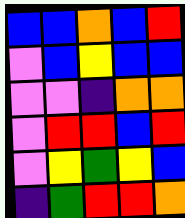[["blue", "blue", "orange", "blue", "red"], ["violet", "blue", "yellow", "blue", "blue"], ["violet", "violet", "indigo", "orange", "orange"], ["violet", "red", "red", "blue", "red"], ["violet", "yellow", "green", "yellow", "blue"], ["indigo", "green", "red", "red", "orange"]]